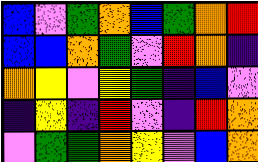[["blue", "violet", "green", "orange", "blue", "green", "orange", "red"], ["blue", "blue", "orange", "green", "violet", "red", "orange", "indigo"], ["orange", "yellow", "violet", "yellow", "green", "indigo", "blue", "violet"], ["indigo", "yellow", "indigo", "red", "violet", "indigo", "red", "orange"], ["violet", "green", "green", "orange", "yellow", "violet", "blue", "orange"]]